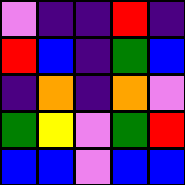[["violet", "indigo", "indigo", "red", "indigo"], ["red", "blue", "indigo", "green", "blue"], ["indigo", "orange", "indigo", "orange", "violet"], ["green", "yellow", "violet", "green", "red"], ["blue", "blue", "violet", "blue", "blue"]]